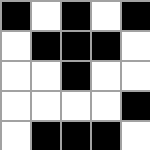[["black", "white", "black", "white", "black"], ["white", "black", "black", "black", "white"], ["white", "white", "black", "white", "white"], ["white", "white", "white", "white", "black"], ["white", "black", "black", "black", "white"]]